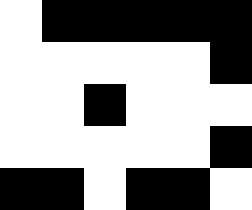[["white", "black", "black", "black", "black", "black"], ["white", "white", "white", "white", "white", "black"], ["white", "white", "black", "white", "white", "white"], ["white", "white", "white", "white", "white", "black"], ["black", "black", "white", "black", "black", "white"]]